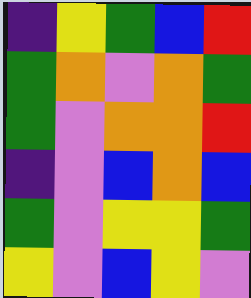[["indigo", "yellow", "green", "blue", "red"], ["green", "orange", "violet", "orange", "green"], ["green", "violet", "orange", "orange", "red"], ["indigo", "violet", "blue", "orange", "blue"], ["green", "violet", "yellow", "yellow", "green"], ["yellow", "violet", "blue", "yellow", "violet"]]